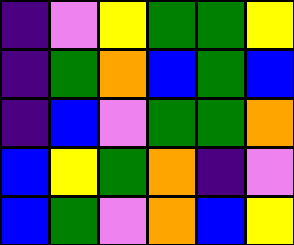[["indigo", "violet", "yellow", "green", "green", "yellow"], ["indigo", "green", "orange", "blue", "green", "blue"], ["indigo", "blue", "violet", "green", "green", "orange"], ["blue", "yellow", "green", "orange", "indigo", "violet"], ["blue", "green", "violet", "orange", "blue", "yellow"]]